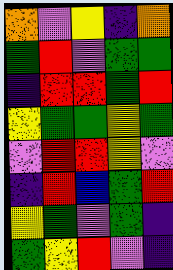[["orange", "violet", "yellow", "indigo", "orange"], ["green", "red", "violet", "green", "green"], ["indigo", "red", "red", "green", "red"], ["yellow", "green", "green", "yellow", "green"], ["violet", "red", "red", "yellow", "violet"], ["indigo", "red", "blue", "green", "red"], ["yellow", "green", "violet", "green", "indigo"], ["green", "yellow", "red", "violet", "indigo"]]